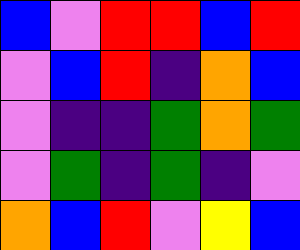[["blue", "violet", "red", "red", "blue", "red"], ["violet", "blue", "red", "indigo", "orange", "blue"], ["violet", "indigo", "indigo", "green", "orange", "green"], ["violet", "green", "indigo", "green", "indigo", "violet"], ["orange", "blue", "red", "violet", "yellow", "blue"]]